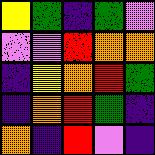[["yellow", "green", "indigo", "green", "violet"], ["violet", "violet", "red", "orange", "orange"], ["indigo", "yellow", "orange", "red", "green"], ["indigo", "orange", "red", "green", "indigo"], ["orange", "indigo", "red", "violet", "indigo"]]